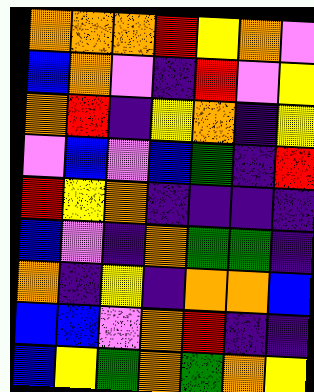[["orange", "orange", "orange", "red", "yellow", "orange", "violet"], ["blue", "orange", "violet", "indigo", "red", "violet", "yellow"], ["orange", "red", "indigo", "yellow", "orange", "indigo", "yellow"], ["violet", "blue", "violet", "blue", "green", "indigo", "red"], ["red", "yellow", "orange", "indigo", "indigo", "indigo", "indigo"], ["blue", "violet", "indigo", "orange", "green", "green", "indigo"], ["orange", "indigo", "yellow", "indigo", "orange", "orange", "blue"], ["blue", "blue", "violet", "orange", "red", "indigo", "indigo"], ["blue", "yellow", "green", "orange", "green", "orange", "yellow"]]